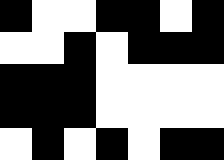[["black", "white", "white", "black", "black", "white", "black"], ["white", "white", "black", "white", "black", "black", "black"], ["black", "black", "black", "white", "white", "white", "white"], ["black", "black", "black", "white", "white", "white", "white"], ["white", "black", "white", "black", "white", "black", "black"]]